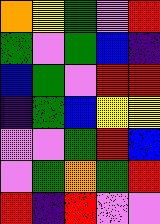[["orange", "yellow", "green", "violet", "red"], ["green", "violet", "green", "blue", "indigo"], ["blue", "green", "violet", "red", "red"], ["indigo", "green", "blue", "yellow", "yellow"], ["violet", "violet", "green", "red", "blue"], ["violet", "green", "orange", "green", "red"], ["red", "indigo", "red", "violet", "violet"]]